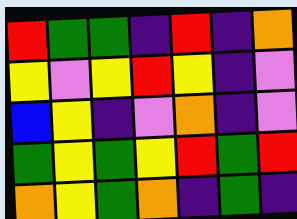[["red", "green", "green", "indigo", "red", "indigo", "orange"], ["yellow", "violet", "yellow", "red", "yellow", "indigo", "violet"], ["blue", "yellow", "indigo", "violet", "orange", "indigo", "violet"], ["green", "yellow", "green", "yellow", "red", "green", "red"], ["orange", "yellow", "green", "orange", "indigo", "green", "indigo"]]